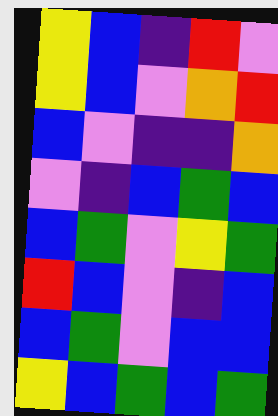[["yellow", "blue", "indigo", "red", "violet"], ["yellow", "blue", "violet", "orange", "red"], ["blue", "violet", "indigo", "indigo", "orange"], ["violet", "indigo", "blue", "green", "blue"], ["blue", "green", "violet", "yellow", "green"], ["red", "blue", "violet", "indigo", "blue"], ["blue", "green", "violet", "blue", "blue"], ["yellow", "blue", "green", "blue", "green"]]